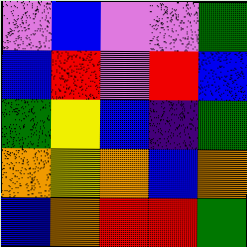[["violet", "blue", "violet", "violet", "green"], ["blue", "red", "violet", "red", "blue"], ["green", "yellow", "blue", "indigo", "green"], ["orange", "yellow", "orange", "blue", "orange"], ["blue", "orange", "red", "red", "green"]]